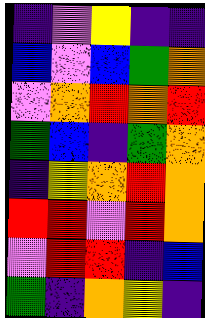[["indigo", "violet", "yellow", "indigo", "indigo"], ["blue", "violet", "blue", "green", "orange"], ["violet", "orange", "red", "orange", "red"], ["green", "blue", "indigo", "green", "orange"], ["indigo", "yellow", "orange", "red", "orange"], ["red", "red", "violet", "red", "orange"], ["violet", "red", "red", "indigo", "blue"], ["green", "indigo", "orange", "yellow", "indigo"]]